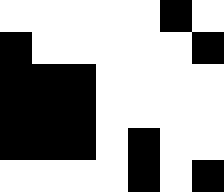[["white", "white", "white", "white", "white", "black", "white"], ["black", "white", "white", "white", "white", "white", "black"], ["black", "black", "black", "white", "white", "white", "white"], ["black", "black", "black", "white", "white", "white", "white"], ["black", "black", "black", "white", "black", "white", "white"], ["white", "white", "white", "white", "black", "white", "black"]]